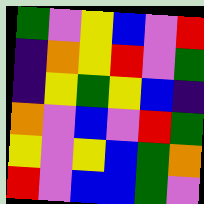[["green", "violet", "yellow", "blue", "violet", "red"], ["indigo", "orange", "yellow", "red", "violet", "green"], ["indigo", "yellow", "green", "yellow", "blue", "indigo"], ["orange", "violet", "blue", "violet", "red", "green"], ["yellow", "violet", "yellow", "blue", "green", "orange"], ["red", "violet", "blue", "blue", "green", "violet"]]